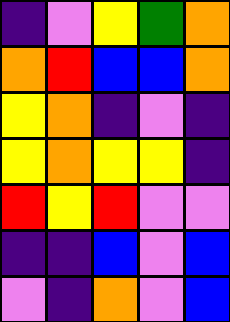[["indigo", "violet", "yellow", "green", "orange"], ["orange", "red", "blue", "blue", "orange"], ["yellow", "orange", "indigo", "violet", "indigo"], ["yellow", "orange", "yellow", "yellow", "indigo"], ["red", "yellow", "red", "violet", "violet"], ["indigo", "indigo", "blue", "violet", "blue"], ["violet", "indigo", "orange", "violet", "blue"]]